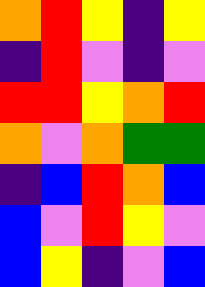[["orange", "red", "yellow", "indigo", "yellow"], ["indigo", "red", "violet", "indigo", "violet"], ["red", "red", "yellow", "orange", "red"], ["orange", "violet", "orange", "green", "green"], ["indigo", "blue", "red", "orange", "blue"], ["blue", "violet", "red", "yellow", "violet"], ["blue", "yellow", "indigo", "violet", "blue"]]